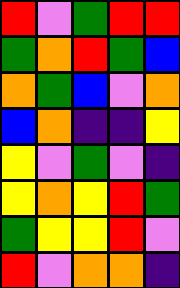[["red", "violet", "green", "red", "red"], ["green", "orange", "red", "green", "blue"], ["orange", "green", "blue", "violet", "orange"], ["blue", "orange", "indigo", "indigo", "yellow"], ["yellow", "violet", "green", "violet", "indigo"], ["yellow", "orange", "yellow", "red", "green"], ["green", "yellow", "yellow", "red", "violet"], ["red", "violet", "orange", "orange", "indigo"]]